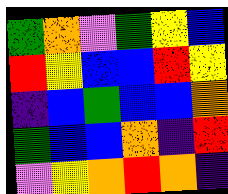[["green", "orange", "violet", "green", "yellow", "blue"], ["red", "yellow", "blue", "blue", "red", "yellow"], ["indigo", "blue", "green", "blue", "blue", "orange"], ["green", "blue", "blue", "orange", "indigo", "red"], ["violet", "yellow", "orange", "red", "orange", "indigo"]]